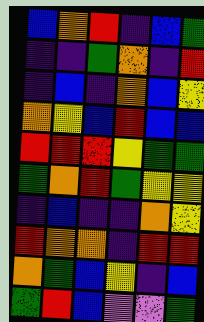[["blue", "orange", "red", "indigo", "blue", "green"], ["indigo", "indigo", "green", "orange", "indigo", "red"], ["indigo", "blue", "indigo", "orange", "blue", "yellow"], ["orange", "yellow", "blue", "red", "blue", "blue"], ["red", "red", "red", "yellow", "green", "green"], ["green", "orange", "red", "green", "yellow", "yellow"], ["indigo", "blue", "indigo", "indigo", "orange", "yellow"], ["red", "orange", "orange", "indigo", "red", "red"], ["orange", "green", "blue", "yellow", "indigo", "blue"], ["green", "red", "blue", "violet", "violet", "green"]]